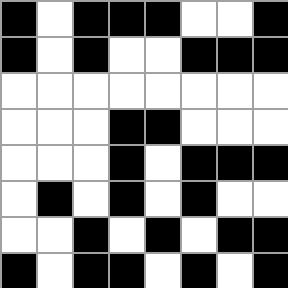[["black", "white", "black", "black", "black", "white", "white", "black"], ["black", "white", "black", "white", "white", "black", "black", "black"], ["white", "white", "white", "white", "white", "white", "white", "white"], ["white", "white", "white", "black", "black", "white", "white", "white"], ["white", "white", "white", "black", "white", "black", "black", "black"], ["white", "black", "white", "black", "white", "black", "white", "white"], ["white", "white", "black", "white", "black", "white", "black", "black"], ["black", "white", "black", "black", "white", "black", "white", "black"]]